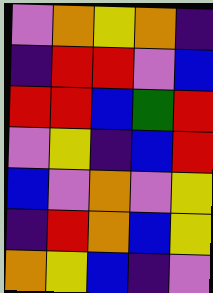[["violet", "orange", "yellow", "orange", "indigo"], ["indigo", "red", "red", "violet", "blue"], ["red", "red", "blue", "green", "red"], ["violet", "yellow", "indigo", "blue", "red"], ["blue", "violet", "orange", "violet", "yellow"], ["indigo", "red", "orange", "blue", "yellow"], ["orange", "yellow", "blue", "indigo", "violet"]]